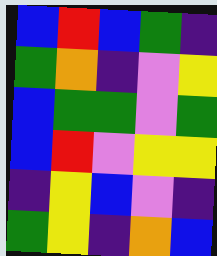[["blue", "red", "blue", "green", "indigo"], ["green", "orange", "indigo", "violet", "yellow"], ["blue", "green", "green", "violet", "green"], ["blue", "red", "violet", "yellow", "yellow"], ["indigo", "yellow", "blue", "violet", "indigo"], ["green", "yellow", "indigo", "orange", "blue"]]